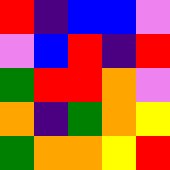[["red", "indigo", "blue", "blue", "violet"], ["violet", "blue", "red", "indigo", "red"], ["green", "red", "red", "orange", "violet"], ["orange", "indigo", "green", "orange", "yellow"], ["green", "orange", "orange", "yellow", "red"]]